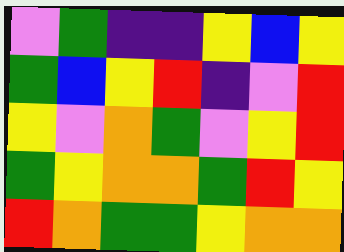[["violet", "green", "indigo", "indigo", "yellow", "blue", "yellow"], ["green", "blue", "yellow", "red", "indigo", "violet", "red"], ["yellow", "violet", "orange", "green", "violet", "yellow", "red"], ["green", "yellow", "orange", "orange", "green", "red", "yellow"], ["red", "orange", "green", "green", "yellow", "orange", "orange"]]